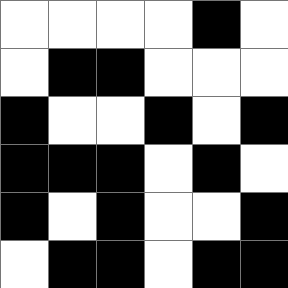[["white", "white", "white", "white", "black", "white"], ["white", "black", "black", "white", "white", "white"], ["black", "white", "white", "black", "white", "black"], ["black", "black", "black", "white", "black", "white"], ["black", "white", "black", "white", "white", "black"], ["white", "black", "black", "white", "black", "black"]]